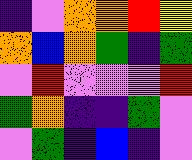[["indigo", "violet", "orange", "orange", "red", "yellow"], ["orange", "blue", "orange", "green", "indigo", "green"], ["violet", "red", "violet", "violet", "violet", "red"], ["green", "orange", "indigo", "indigo", "green", "violet"], ["violet", "green", "indigo", "blue", "indigo", "violet"]]